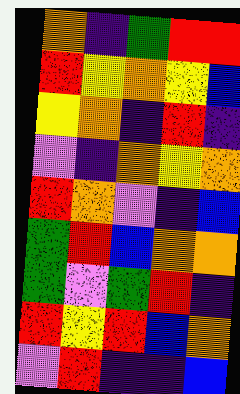[["orange", "indigo", "green", "red", "red"], ["red", "yellow", "orange", "yellow", "blue"], ["yellow", "orange", "indigo", "red", "indigo"], ["violet", "indigo", "orange", "yellow", "orange"], ["red", "orange", "violet", "indigo", "blue"], ["green", "red", "blue", "orange", "orange"], ["green", "violet", "green", "red", "indigo"], ["red", "yellow", "red", "blue", "orange"], ["violet", "red", "indigo", "indigo", "blue"]]